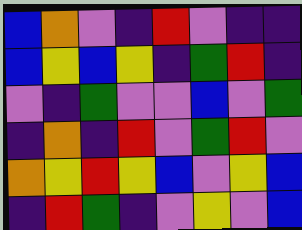[["blue", "orange", "violet", "indigo", "red", "violet", "indigo", "indigo"], ["blue", "yellow", "blue", "yellow", "indigo", "green", "red", "indigo"], ["violet", "indigo", "green", "violet", "violet", "blue", "violet", "green"], ["indigo", "orange", "indigo", "red", "violet", "green", "red", "violet"], ["orange", "yellow", "red", "yellow", "blue", "violet", "yellow", "blue"], ["indigo", "red", "green", "indigo", "violet", "yellow", "violet", "blue"]]